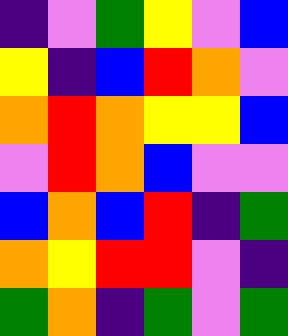[["indigo", "violet", "green", "yellow", "violet", "blue"], ["yellow", "indigo", "blue", "red", "orange", "violet"], ["orange", "red", "orange", "yellow", "yellow", "blue"], ["violet", "red", "orange", "blue", "violet", "violet"], ["blue", "orange", "blue", "red", "indigo", "green"], ["orange", "yellow", "red", "red", "violet", "indigo"], ["green", "orange", "indigo", "green", "violet", "green"]]